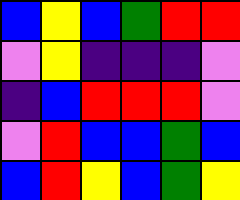[["blue", "yellow", "blue", "green", "red", "red"], ["violet", "yellow", "indigo", "indigo", "indigo", "violet"], ["indigo", "blue", "red", "red", "red", "violet"], ["violet", "red", "blue", "blue", "green", "blue"], ["blue", "red", "yellow", "blue", "green", "yellow"]]